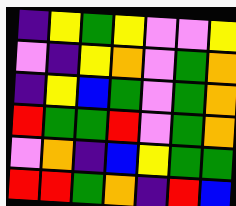[["indigo", "yellow", "green", "yellow", "violet", "violet", "yellow"], ["violet", "indigo", "yellow", "orange", "violet", "green", "orange"], ["indigo", "yellow", "blue", "green", "violet", "green", "orange"], ["red", "green", "green", "red", "violet", "green", "orange"], ["violet", "orange", "indigo", "blue", "yellow", "green", "green"], ["red", "red", "green", "orange", "indigo", "red", "blue"]]